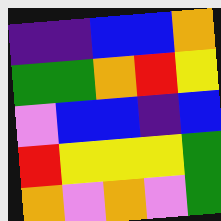[["indigo", "indigo", "blue", "blue", "orange"], ["green", "green", "orange", "red", "yellow"], ["violet", "blue", "blue", "indigo", "blue"], ["red", "yellow", "yellow", "yellow", "green"], ["orange", "violet", "orange", "violet", "green"]]